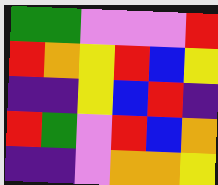[["green", "green", "violet", "violet", "violet", "red"], ["red", "orange", "yellow", "red", "blue", "yellow"], ["indigo", "indigo", "yellow", "blue", "red", "indigo"], ["red", "green", "violet", "red", "blue", "orange"], ["indigo", "indigo", "violet", "orange", "orange", "yellow"]]